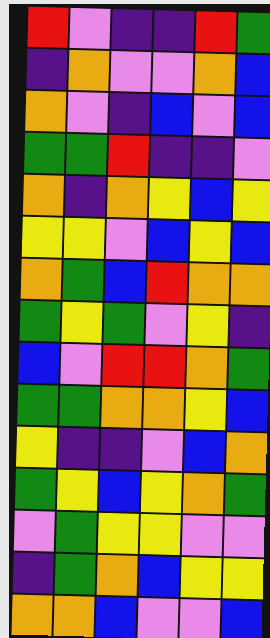[["red", "violet", "indigo", "indigo", "red", "green"], ["indigo", "orange", "violet", "violet", "orange", "blue"], ["orange", "violet", "indigo", "blue", "violet", "blue"], ["green", "green", "red", "indigo", "indigo", "violet"], ["orange", "indigo", "orange", "yellow", "blue", "yellow"], ["yellow", "yellow", "violet", "blue", "yellow", "blue"], ["orange", "green", "blue", "red", "orange", "orange"], ["green", "yellow", "green", "violet", "yellow", "indigo"], ["blue", "violet", "red", "red", "orange", "green"], ["green", "green", "orange", "orange", "yellow", "blue"], ["yellow", "indigo", "indigo", "violet", "blue", "orange"], ["green", "yellow", "blue", "yellow", "orange", "green"], ["violet", "green", "yellow", "yellow", "violet", "violet"], ["indigo", "green", "orange", "blue", "yellow", "yellow"], ["orange", "orange", "blue", "violet", "violet", "blue"]]